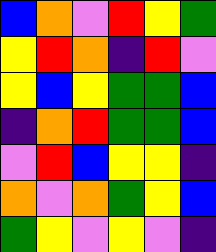[["blue", "orange", "violet", "red", "yellow", "green"], ["yellow", "red", "orange", "indigo", "red", "violet"], ["yellow", "blue", "yellow", "green", "green", "blue"], ["indigo", "orange", "red", "green", "green", "blue"], ["violet", "red", "blue", "yellow", "yellow", "indigo"], ["orange", "violet", "orange", "green", "yellow", "blue"], ["green", "yellow", "violet", "yellow", "violet", "indigo"]]